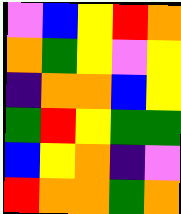[["violet", "blue", "yellow", "red", "orange"], ["orange", "green", "yellow", "violet", "yellow"], ["indigo", "orange", "orange", "blue", "yellow"], ["green", "red", "yellow", "green", "green"], ["blue", "yellow", "orange", "indigo", "violet"], ["red", "orange", "orange", "green", "orange"]]